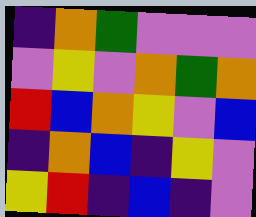[["indigo", "orange", "green", "violet", "violet", "violet"], ["violet", "yellow", "violet", "orange", "green", "orange"], ["red", "blue", "orange", "yellow", "violet", "blue"], ["indigo", "orange", "blue", "indigo", "yellow", "violet"], ["yellow", "red", "indigo", "blue", "indigo", "violet"]]